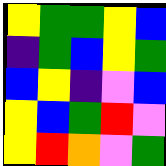[["yellow", "green", "green", "yellow", "blue"], ["indigo", "green", "blue", "yellow", "green"], ["blue", "yellow", "indigo", "violet", "blue"], ["yellow", "blue", "green", "red", "violet"], ["yellow", "red", "orange", "violet", "green"]]